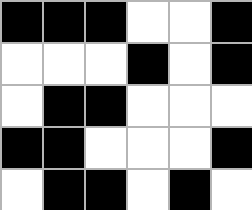[["black", "black", "black", "white", "white", "black"], ["white", "white", "white", "black", "white", "black"], ["white", "black", "black", "white", "white", "white"], ["black", "black", "white", "white", "white", "black"], ["white", "black", "black", "white", "black", "white"]]